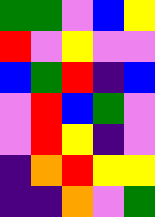[["green", "green", "violet", "blue", "yellow"], ["red", "violet", "yellow", "violet", "violet"], ["blue", "green", "red", "indigo", "blue"], ["violet", "red", "blue", "green", "violet"], ["violet", "red", "yellow", "indigo", "violet"], ["indigo", "orange", "red", "yellow", "yellow"], ["indigo", "indigo", "orange", "violet", "green"]]